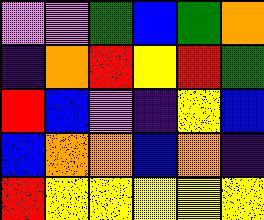[["violet", "violet", "green", "blue", "green", "orange"], ["indigo", "orange", "red", "yellow", "red", "green"], ["red", "blue", "violet", "indigo", "yellow", "blue"], ["blue", "orange", "orange", "blue", "orange", "indigo"], ["red", "yellow", "yellow", "yellow", "yellow", "yellow"]]